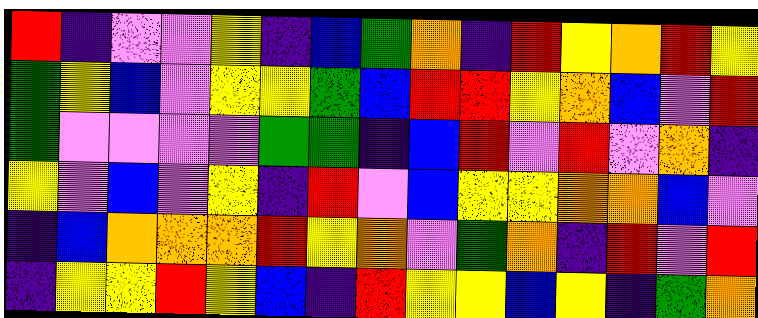[["red", "indigo", "violet", "violet", "yellow", "indigo", "blue", "green", "orange", "indigo", "red", "yellow", "orange", "red", "yellow"], ["green", "yellow", "blue", "violet", "yellow", "yellow", "green", "blue", "red", "red", "yellow", "orange", "blue", "violet", "red"], ["green", "violet", "violet", "violet", "violet", "green", "green", "indigo", "blue", "red", "violet", "red", "violet", "orange", "indigo"], ["yellow", "violet", "blue", "violet", "yellow", "indigo", "red", "violet", "blue", "yellow", "yellow", "orange", "orange", "blue", "violet"], ["indigo", "blue", "orange", "orange", "orange", "red", "yellow", "orange", "violet", "green", "orange", "indigo", "red", "violet", "red"], ["indigo", "yellow", "yellow", "red", "yellow", "blue", "indigo", "red", "yellow", "yellow", "blue", "yellow", "indigo", "green", "orange"]]